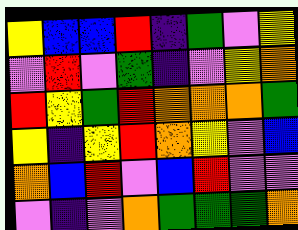[["yellow", "blue", "blue", "red", "indigo", "green", "violet", "yellow"], ["violet", "red", "violet", "green", "indigo", "violet", "yellow", "orange"], ["red", "yellow", "green", "red", "orange", "orange", "orange", "green"], ["yellow", "indigo", "yellow", "red", "orange", "yellow", "violet", "blue"], ["orange", "blue", "red", "violet", "blue", "red", "violet", "violet"], ["violet", "indigo", "violet", "orange", "green", "green", "green", "orange"]]